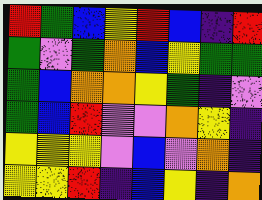[["red", "green", "blue", "yellow", "red", "blue", "indigo", "red"], ["green", "violet", "green", "orange", "blue", "yellow", "green", "green"], ["green", "blue", "orange", "orange", "yellow", "green", "indigo", "violet"], ["green", "blue", "red", "violet", "violet", "orange", "yellow", "indigo"], ["yellow", "yellow", "yellow", "violet", "blue", "violet", "orange", "indigo"], ["yellow", "yellow", "red", "indigo", "blue", "yellow", "indigo", "orange"]]